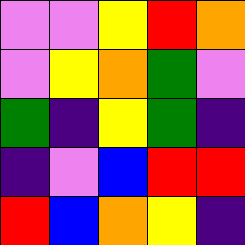[["violet", "violet", "yellow", "red", "orange"], ["violet", "yellow", "orange", "green", "violet"], ["green", "indigo", "yellow", "green", "indigo"], ["indigo", "violet", "blue", "red", "red"], ["red", "blue", "orange", "yellow", "indigo"]]